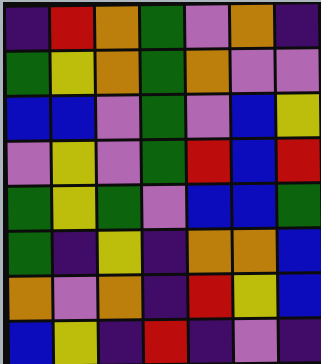[["indigo", "red", "orange", "green", "violet", "orange", "indigo"], ["green", "yellow", "orange", "green", "orange", "violet", "violet"], ["blue", "blue", "violet", "green", "violet", "blue", "yellow"], ["violet", "yellow", "violet", "green", "red", "blue", "red"], ["green", "yellow", "green", "violet", "blue", "blue", "green"], ["green", "indigo", "yellow", "indigo", "orange", "orange", "blue"], ["orange", "violet", "orange", "indigo", "red", "yellow", "blue"], ["blue", "yellow", "indigo", "red", "indigo", "violet", "indigo"]]